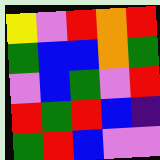[["yellow", "violet", "red", "orange", "red"], ["green", "blue", "blue", "orange", "green"], ["violet", "blue", "green", "violet", "red"], ["red", "green", "red", "blue", "indigo"], ["green", "red", "blue", "violet", "violet"]]